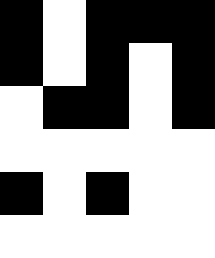[["black", "white", "black", "black", "black"], ["black", "white", "black", "white", "black"], ["white", "black", "black", "white", "black"], ["white", "white", "white", "white", "white"], ["black", "white", "black", "white", "white"], ["white", "white", "white", "white", "white"]]